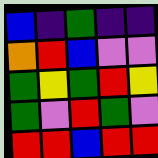[["blue", "indigo", "green", "indigo", "indigo"], ["orange", "red", "blue", "violet", "violet"], ["green", "yellow", "green", "red", "yellow"], ["green", "violet", "red", "green", "violet"], ["red", "red", "blue", "red", "red"]]